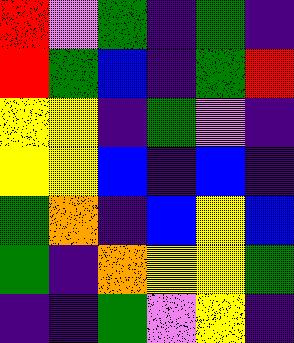[["red", "violet", "green", "indigo", "green", "indigo"], ["red", "green", "blue", "indigo", "green", "red"], ["yellow", "yellow", "indigo", "green", "violet", "indigo"], ["yellow", "yellow", "blue", "indigo", "blue", "indigo"], ["green", "orange", "indigo", "blue", "yellow", "blue"], ["green", "indigo", "orange", "yellow", "yellow", "green"], ["indigo", "indigo", "green", "violet", "yellow", "indigo"]]